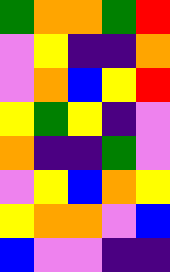[["green", "orange", "orange", "green", "red"], ["violet", "yellow", "indigo", "indigo", "orange"], ["violet", "orange", "blue", "yellow", "red"], ["yellow", "green", "yellow", "indigo", "violet"], ["orange", "indigo", "indigo", "green", "violet"], ["violet", "yellow", "blue", "orange", "yellow"], ["yellow", "orange", "orange", "violet", "blue"], ["blue", "violet", "violet", "indigo", "indigo"]]